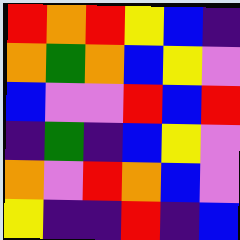[["red", "orange", "red", "yellow", "blue", "indigo"], ["orange", "green", "orange", "blue", "yellow", "violet"], ["blue", "violet", "violet", "red", "blue", "red"], ["indigo", "green", "indigo", "blue", "yellow", "violet"], ["orange", "violet", "red", "orange", "blue", "violet"], ["yellow", "indigo", "indigo", "red", "indigo", "blue"]]